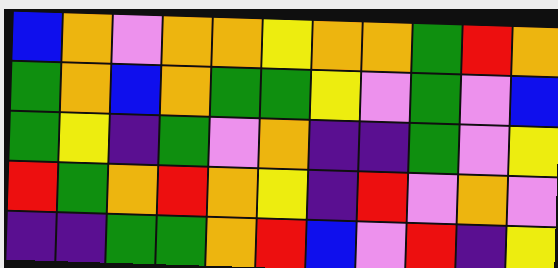[["blue", "orange", "violet", "orange", "orange", "yellow", "orange", "orange", "green", "red", "orange"], ["green", "orange", "blue", "orange", "green", "green", "yellow", "violet", "green", "violet", "blue"], ["green", "yellow", "indigo", "green", "violet", "orange", "indigo", "indigo", "green", "violet", "yellow"], ["red", "green", "orange", "red", "orange", "yellow", "indigo", "red", "violet", "orange", "violet"], ["indigo", "indigo", "green", "green", "orange", "red", "blue", "violet", "red", "indigo", "yellow"]]